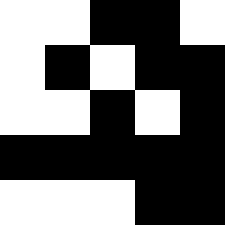[["white", "white", "black", "black", "white"], ["white", "black", "white", "black", "black"], ["white", "white", "black", "white", "black"], ["black", "black", "black", "black", "black"], ["white", "white", "white", "black", "black"]]